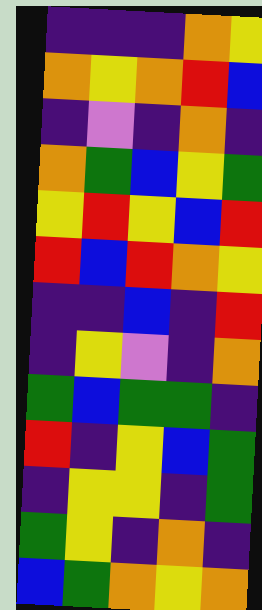[["indigo", "indigo", "indigo", "orange", "yellow"], ["orange", "yellow", "orange", "red", "blue"], ["indigo", "violet", "indigo", "orange", "indigo"], ["orange", "green", "blue", "yellow", "green"], ["yellow", "red", "yellow", "blue", "red"], ["red", "blue", "red", "orange", "yellow"], ["indigo", "indigo", "blue", "indigo", "red"], ["indigo", "yellow", "violet", "indigo", "orange"], ["green", "blue", "green", "green", "indigo"], ["red", "indigo", "yellow", "blue", "green"], ["indigo", "yellow", "yellow", "indigo", "green"], ["green", "yellow", "indigo", "orange", "indigo"], ["blue", "green", "orange", "yellow", "orange"]]